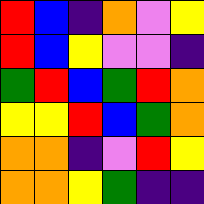[["red", "blue", "indigo", "orange", "violet", "yellow"], ["red", "blue", "yellow", "violet", "violet", "indigo"], ["green", "red", "blue", "green", "red", "orange"], ["yellow", "yellow", "red", "blue", "green", "orange"], ["orange", "orange", "indigo", "violet", "red", "yellow"], ["orange", "orange", "yellow", "green", "indigo", "indigo"]]